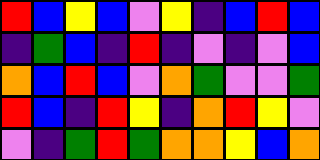[["red", "blue", "yellow", "blue", "violet", "yellow", "indigo", "blue", "red", "blue"], ["indigo", "green", "blue", "indigo", "red", "indigo", "violet", "indigo", "violet", "blue"], ["orange", "blue", "red", "blue", "violet", "orange", "green", "violet", "violet", "green"], ["red", "blue", "indigo", "red", "yellow", "indigo", "orange", "red", "yellow", "violet"], ["violet", "indigo", "green", "red", "green", "orange", "orange", "yellow", "blue", "orange"]]